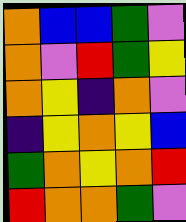[["orange", "blue", "blue", "green", "violet"], ["orange", "violet", "red", "green", "yellow"], ["orange", "yellow", "indigo", "orange", "violet"], ["indigo", "yellow", "orange", "yellow", "blue"], ["green", "orange", "yellow", "orange", "red"], ["red", "orange", "orange", "green", "violet"]]